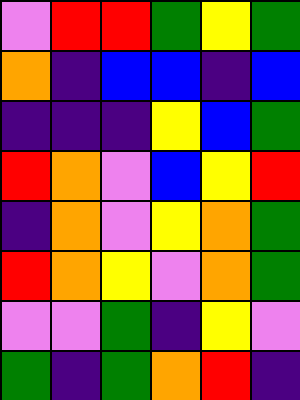[["violet", "red", "red", "green", "yellow", "green"], ["orange", "indigo", "blue", "blue", "indigo", "blue"], ["indigo", "indigo", "indigo", "yellow", "blue", "green"], ["red", "orange", "violet", "blue", "yellow", "red"], ["indigo", "orange", "violet", "yellow", "orange", "green"], ["red", "orange", "yellow", "violet", "orange", "green"], ["violet", "violet", "green", "indigo", "yellow", "violet"], ["green", "indigo", "green", "orange", "red", "indigo"]]